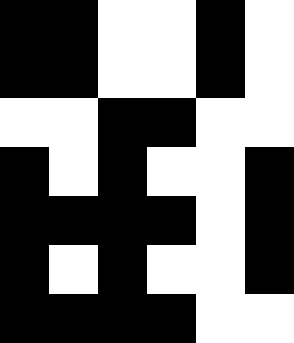[["black", "black", "white", "white", "black", "white"], ["black", "black", "white", "white", "black", "white"], ["white", "white", "black", "black", "white", "white"], ["black", "white", "black", "white", "white", "black"], ["black", "black", "black", "black", "white", "black"], ["black", "white", "black", "white", "white", "black"], ["black", "black", "black", "black", "white", "white"]]